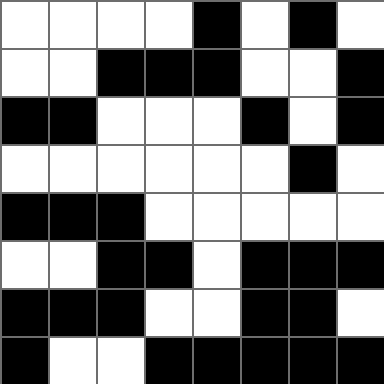[["white", "white", "white", "white", "black", "white", "black", "white"], ["white", "white", "black", "black", "black", "white", "white", "black"], ["black", "black", "white", "white", "white", "black", "white", "black"], ["white", "white", "white", "white", "white", "white", "black", "white"], ["black", "black", "black", "white", "white", "white", "white", "white"], ["white", "white", "black", "black", "white", "black", "black", "black"], ["black", "black", "black", "white", "white", "black", "black", "white"], ["black", "white", "white", "black", "black", "black", "black", "black"]]